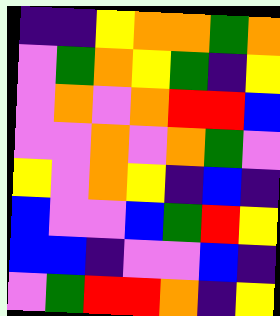[["indigo", "indigo", "yellow", "orange", "orange", "green", "orange"], ["violet", "green", "orange", "yellow", "green", "indigo", "yellow"], ["violet", "orange", "violet", "orange", "red", "red", "blue"], ["violet", "violet", "orange", "violet", "orange", "green", "violet"], ["yellow", "violet", "orange", "yellow", "indigo", "blue", "indigo"], ["blue", "violet", "violet", "blue", "green", "red", "yellow"], ["blue", "blue", "indigo", "violet", "violet", "blue", "indigo"], ["violet", "green", "red", "red", "orange", "indigo", "yellow"]]